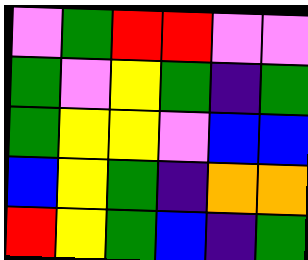[["violet", "green", "red", "red", "violet", "violet"], ["green", "violet", "yellow", "green", "indigo", "green"], ["green", "yellow", "yellow", "violet", "blue", "blue"], ["blue", "yellow", "green", "indigo", "orange", "orange"], ["red", "yellow", "green", "blue", "indigo", "green"]]